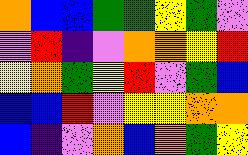[["orange", "blue", "blue", "green", "green", "yellow", "green", "violet"], ["violet", "red", "indigo", "violet", "orange", "orange", "yellow", "red"], ["yellow", "orange", "green", "yellow", "red", "violet", "green", "blue"], ["blue", "blue", "red", "violet", "yellow", "yellow", "orange", "orange"], ["blue", "indigo", "violet", "orange", "blue", "orange", "green", "yellow"]]